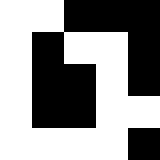[["white", "white", "black", "black", "black"], ["white", "black", "white", "white", "black"], ["white", "black", "black", "white", "black"], ["white", "black", "black", "white", "white"], ["white", "white", "white", "white", "black"]]